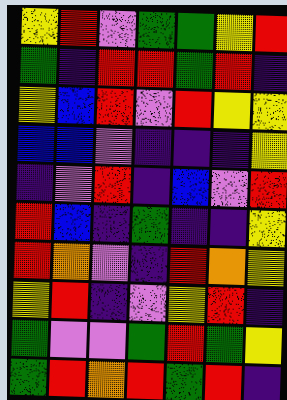[["yellow", "red", "violet", "green", "green", "yellow", "red"], ["green", "indigo", "red", "red", "green", "red", "indigo"], ["yellow", "blue", "red", "violet", "red", "yellow", "yellow"], ["blue", "blue", "violet", "indigo", "indigo", "indigo", "yellow"], ["indigo", "violet", "red", "indigo", "blue", "violet", "red"], ["red", "blue", "indigo", "green", "indigo", "indigo", "yellow"], ["red", "orange", "violet", "indigo", "red", "orange", "yellow"], ["yellow", "red", "indigo", "violet", "yellow", "red", "indigo"], ["green", "violet", "violet", "green", "red", "green", "yellow"], ["green", "red", "orange", "red", "green", "red", "indigo"]]